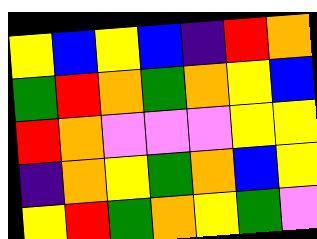[["yellow", "blue", "yellow", "blue", "indigo", "red", "orange"], ["green", "red", "orange", "green", "orange", "yellow", "blue"], ["red", "orange", "violet", "violet", "violet", "yellow", "yellow"], ["indigo", "orange", "yellow", "green", "orange", "blue", "yellow"], ["yellow", "red", "green", "orange", "yellow", "green", "violet"]]